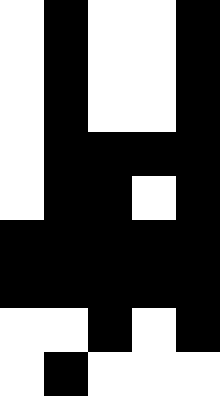[["white", "black", "white", "white", "black"], ["white", "black", "white", "white", "black"], ["white", "black", "white", "white", "black"], ["white", "black", "black", "black", "black"], ["white", "black", "black", "white", "black"], ["black", "black", "black", "black", "black"], ["black", "black", "black", "black", "black"], ["white", "white", "black", "white", "black"], ["white", "black", "white", "white", "white"]]